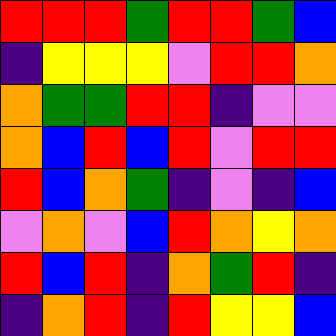[["red", "red", "red", "green", "red", "red", "green", "blue"], ["indigo", "yellow", "yellow", "yellow", "violet", "red", "red", "orange"], ["orange", "green", "green", "red", "red", "indigo", "violet", "violet"], ["orange", "blue", "red", "blue", "red", "violet", "red", "red"], ["red", "blue", "orange", "green", "indigo", "violet", "indigo", "blue"], ["violet", "orange", "violet", "blue", "red", "orange", "yellow", "orange"], ["red", "blue", "red", "indigo", "orange", "green", "red", "indigo"], ["indigo", "orange", "red", "indigo", "red", "yellow", "yellow", "blue"]]